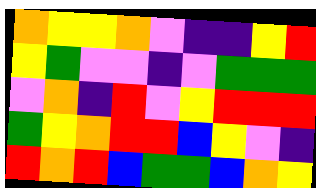[["orange", "yellow", "yellow", "orange", "violet", "indigo", "indigo", "yellow", "red"], ["yellow", "green", "violet", "violet", "indigo", "violet", "green", "green", "green"], ["violet", "orange", "indigo", "red", "violet", "yellow", "red", "red", "red"], ["green", "yellow", "orange", "red", "red", "blue", "yellow", "violet", "indigo"], ["red", "orange", "red", "blue", "green", "green", "blue", "orange", "yellow"]]